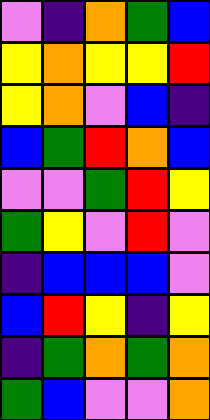[["violet", "indigo", "orange", "green", "blue"], ["yellow", "orange", "yellow", "yellow", "red"], ["yellow", "orange", "violet", "blue", "indigo"], ["blue", "green", "red", "orange", "blue"], ["violet", "violet", "green", "red", "yellow"], ["green", "yellow", "violet", "red", "violet"], ["indigo", "blue", "blue", "blue", "violet"], ["blue", "red", "yellow", "indigo", "yellow"], ["indigo", "green", "orange", "green", "orange"], ["green", "blue", "violet", "violet", "orange"]]